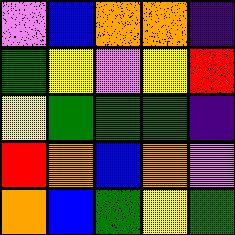[["violet", "blue", "orange", "orange", "indigo"], ["green", "yellow", "violet", "yellow", "red"], ["yellow", "green", "green", "green", "indigo"], ["red", "orange", "blue", "orange", "violet"], ["orange", "blue", "green", "yellow", "green"]]